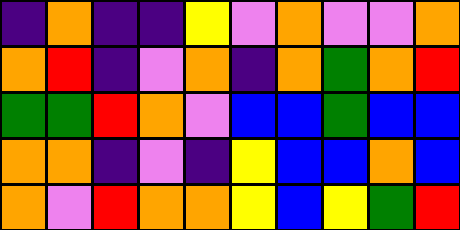[["indigo", "orange", "indigo", "indigo", "yellow", "violet", "orange", "violet", "violet", "orange"], ["orange", "red", "indigo", "violet", "orange", "indigo", "orange", "green", "orange", "red"], ["green", "green", "red", "orange", "violet", "blue", "blue", "green", "blue", "blue"], ["orange", "orange", "indigo", "violet", "indigo", "yellow", "blue", "blue", "orange", "blue"], ["orange", "violet", "red", "orange", "orange", "yellow", "blue", "yellow", "green", "red"]]